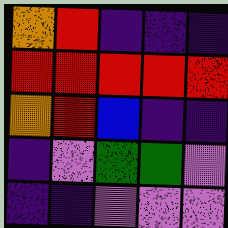[["orange", "red", "indigo", "indigo", "indigo"], ["red", "red", "red", "red", "red"], ["orange", "red", "blue", "indigo", "indigo"], ["indigo", "violet", "green", "green", "violet"], ["indigo", "indigo", "violet", "violet", "violet"]]